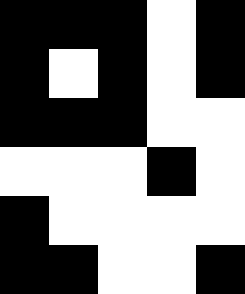[["black", "black", "black", "white", "black"], ["black", "white", "black", "white", "black"], ["black", "black", "black", "white", "white"], ["white", "white", "white", "black", "white"], ["black", "white", "white", "white", "white"], ["black", "black", "white", "white", "black"]]